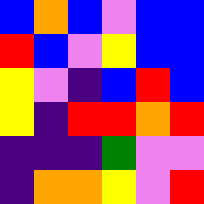[["blue", "orange", "blue", "violet", "blue", "blue"], ["red", "blue", "violet", "yellow", "blue", "blue"], ["yellow", "violet", "indigo", "blue", "red", "blue"], ["yellow", "indigo", "red", "red", "orange", "red"], ["indigo", "indigo", "indigo", "green", "violet", "violet"], ["indigo", "orange", "orange", "yellow", "violet", "red"]]